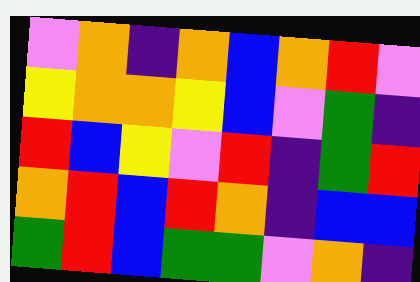[["violet", "orange", "indigo", "orange", "blue", "orange", "red", "violet"], ["yellow", "orange", "orange", "yellow", "blue", "violet", "green", "indigo"], ["red", "blue", "yellow", "violet", "red", "indigo", "green", "red"], ["orange", "red", "blue", "red", "orange", "indigo", "blue", "blue"], ["green", "red", "blue", "green", "green", "violet", "orange", "indigo"]]